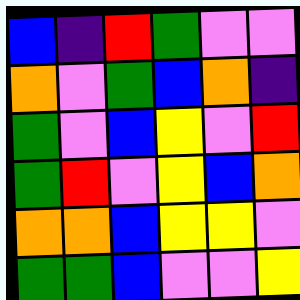[["blue", "indigo", "red", "green", "violet", "violet"], ["orange", "violet", "green", "blue", "orange", "indigo"], ["green", "violet", "blue", "yellow", "violet", "red"], ["green", "red", "violet", "yellow", "blue", "orange"], ["orange", "orange", "blue", "yellow", "yellow", "violet"], ["green", "green", "blue", "violet", "violet", "yellow"]]